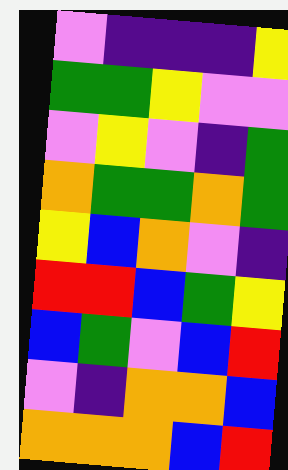[["violet", "indigo", "indigo", "indigo", "yellow"], ["green", "green", "yellow", "violet", "violet"], ["violet", "yellow", "violet", "indigo", "green"], ["orange", "green", "green", "orange", "green"], ["yellow", "blue", "orange", "violet", "indigo"], ["red", "red", "blue", "green", "yellow"], ["blue", "green", "violet", "blue", "red"], ["violet", "indigo", "orange", "orange", "blue"], ["orange", "orange", "orange", "blue", "red"]]